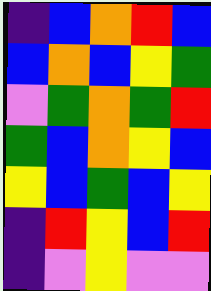[["indigo", "blue", "orange", "red", "blue"], ["blue", "orange", "blue", "yellow", "green"], ["violet", "green", "orange", "green", "red"], ["green", "blue", "orange", "yellow", "blue"], ["yellow", "blue", "green", "blue", "yellow"], ["indigo", "red", "yellow", "blue", "red"], ["indigo", "violet", "yellow", "violet", "violet"]]